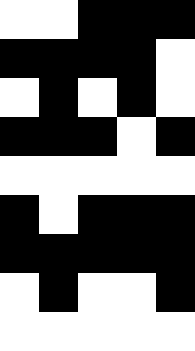[["white", "white", "black", "black", "black"], ["black", "black", "black", "black", "white"], ["white", "black", "white", "black", "white"], ["black", "black", "black", "white", "black"], ["white", "white", "white", "white", "white"], ["black", "white", "black", "black", "black"], ["black", "black", "black", "black", "black"], ["white", "black", "white", "white", "black"], ["white", "white", "white", "white", "white"]]